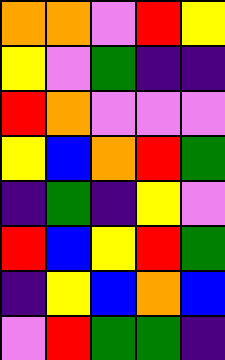[["orange", "orange", "violet", "red", "yellow"], ["yellow", "violet", "green", "indigo", "indigo"], ["red", "orange", "violet", "violet", "violet"], ["yellow", "blue", "orange", "red", "green"], ["indigo", "green", "indigo", "yellow", "violet"], ["red", "blue", "yellow", "red", "green"], ["indigo", "yellow", "blue", "orange", "blue"], ["violet", "red", "green", "green", "indigo"]]